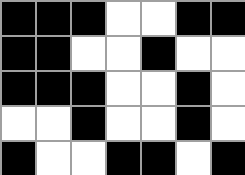[["black", "black", "black", "white", "white", "black", "black"], ["black", "black", "white", "white", "black", "white", "white"], ["black", "black", "black", "white", "white", "black", "white"], ["white", "white", "black", "white", "white", "black", "white"], ["black", "white", "white", "black", "black", "white", "black"]]